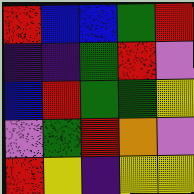[["red", "blue", "blue", "green", "red"], ["indigo", "indigo", "green", "red", "violet"], ["blue", "red", "green", "green", "yellow"], ["violet", "green", "red", "orange", "violet"], ["red", "yellow", "indigo", "yellow", "yellow"]]